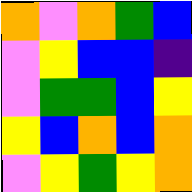[["orange", "violet", "orange", "green", "blue"], ["violet", "yellow", "blue", "blue", "indigo"], ["violet", "green", "green", "blue", "yellow"], ["yellow", "blue", "orange", "blue", "orange"], ["violet", "yellow", "green", "yellow", "orange"]]